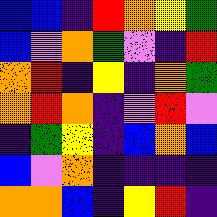[["blue", "blue", "indigo", "red", "orange", "yellow", "green"], ["blue", "violet", "orange", "green", "violet", "indigo", "red"], ["orange", "red", "indigo", "yellow", "indigo", "orange", "green"], ["orange", "red", "orange", "indigo", "violet", "red", "violet"], ["indigo", "green", "yellow", "indigo", "blue", "orange", "blue"], ["blue", "violet", "orange", "indigo", "indigo", "indigo", "indigo"], ["orange", "orange", "blue", "indigo", "yellow", "red", "indigo"]]